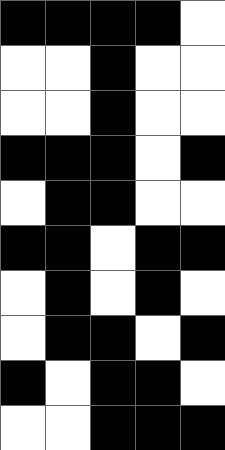[["black", "black", "black", "black", "white"], ["white", "white", "black", "white", "white"], ["white", "white", "black", "white", "white"], ["black", "black", "black", "white", "black"], ["white", "black", "black", "white", "white"], ["black", "black", "white", "black", "black"], ["white", "black", "white", "black", "white"], ["white", "black", "black", "white", "black"], ["black", "white", "black", "black", "white"], ["white", "white", "black", "black", "black"]]